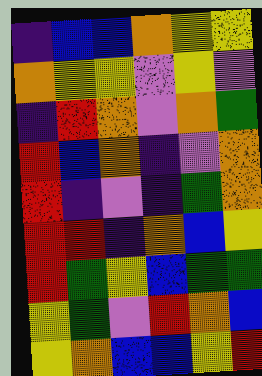[["indigo", "blue", "blue", "orange", "yellow", "yellow"], ["orange", "yellow", "yellow", "violet", "yellow", "violet"], ["indigo", "red", "orange", "violet", "orange", "green"], ["red", "blue", "orange", "indigo", "violet", "orange"], ["red", "indigo", "violet", "indigo", "green", "orange"], ["red", "red", "indigo", "orange", "blue", "yellow"], ["red", "green", "yellow", "blue", "green", "green"], ["yellow", "green", "violet", "red", "orange", "blue"], ["yellow", "orange", "blue", "blue", "yellow", "red"]]